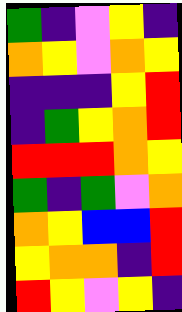[["green", "indigo", "violet", "yellow", "indigo"], ["orange", "yellow", "violet", "orange", "yellow"], ["indigo", "indigo", "indigo", "yellow", "red"], ["indigo", "green", "yellow", "orange", "red"], ["red", "red", "red", "orange", "yellow"], ["green", "indigo", "green", "violet", "orange"], ["orange", "yellow", "blue", "blue", "red"], ["yellow", "orange", "orange", "indigo", "red"], ["red", "yellow", "violet", "yellow", "indigo"]]